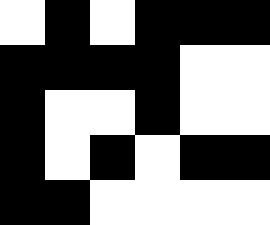[["white", "black", "white", "black", "black", "black"], ["black", "black", "black", "black", "white", "white"], ["black", "white", "white", "black", "white", "white"], ["black", "white", "black", "white", "black", "black"], ["black", "black", "white", "white", "white", "white"]]